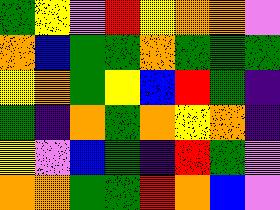[["green", "yellow", "violet", "red", "yellow", "orange", "orange", "violet"], ["orange", "blue", "green", "green", "orange", "green", "green", "green"], ["yellow", "orange", "green", "yellow", "blue", "red", "green", "indigo"], ["green", "indigo", "orange", "green", "orange", "yellow", "orange", "indigo"], ["yellow", "violet", "blue", "green", "indigo", "red", "green", "violet"], ["orange", "orange", "green", "green", "red", "orange", "blue", "violet"]]